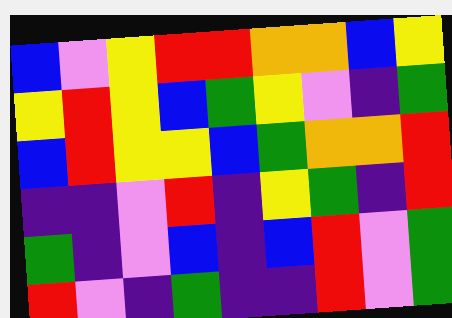[["blue", "violet", "yellow", "red", "red", "orange", "orange", "blue", "yellow"], ["yellow", "red", "yellow", "blue", "green", "yellow", "violet", "indigo", "green"], ["blue", "red", "yellow", "yellow", "blue", "green", "orange", "orange", "red"], ["indigo", "indigo", "violet", "red", "indigo", "yellow", "green", "indigo", "red"], ["green", "indigo", "violet", "blue", "indigo", "blue", "red", "violet", "green"], ["red", "violet", "indigo", "green", "indigo", "indigo", "red", "violet", "green"]]